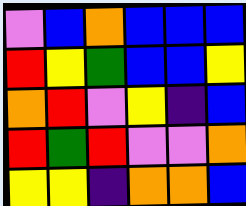[["violet", "blue", "orange", "blue", "blue", "blue"], ["red", "yellow", "green", "blue", "blue", "yellow"], ["orange", "red", "violet", "yellow", "indigo", "blue"], ["red", "green", "red", "violet", "violet", "orange"], ["yellow", "yellow", "indigo", "orange", "orange", "blue"]]